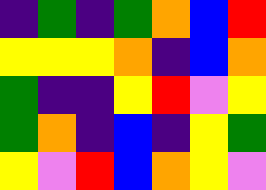[["indigo", "green", "indigo", "green", "orange", "blue", "red"], ["yellow", "yellow", "yellow", "orange", "indigo", "blue", "orange"], ["green", "indigo", "indigo", "yellow", "red", "violet", "yellow"], ["green", "orange", "indigo", "blue", "indigo", "yellow", "green"], ["yellow", "violet", "red", "blue", "orange", "yellow", "violet"]]